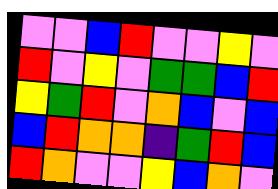[["violet", "violet", "blue", "red", "violet", "violet", "yellow", "violet"], ["red", "violet", "yellow", "violet", "green", "green", "blue", "red"], ["yellow", "green", "red", "violet", "orange", "blue", "violet", "blue"], ["blue", "red", "orange", "orange", "indigo", "green", "red", "blue"], ["red", "orange", "violet", "violet", "yellow", "blue", "orange", "violet"]]